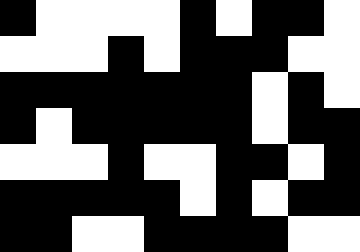[["black", "white", "white", "white", "white", "black", "white", "black", "black", "white"], ["white", "white", "white", "black", "white", "black", "black", "black", "white", "white"], ["black", "black", "black", "black", "black", "black", "black", "white", "black", "white"], ["black", "white", "black", "black", "black", "black", "black", "white", "black", "black"], ["white", "white", "white", "black", "white", "white", "black", "black", "white", "black"], ["black", "black", "black", "black", "black", "white", "black", "white", "black", "black"], ["black", "black", "white", "white", "black", "black", "black", "black", "white", "white"]]